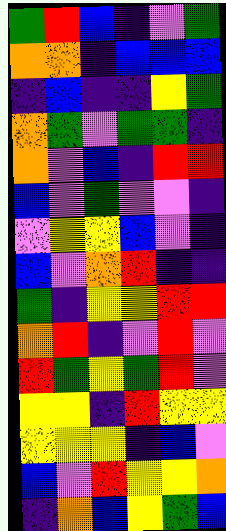[["green", "red", "blue", "indigo", "violet", "green"], ["orange", "orange", "indigo", "blue", "blue", "blue"], ["indigo", "blue", "indigo", "indigo", "yellow", "green"], ["orange", "green", "violet", "green", "green", "indigo"], ["orange", "violet", "blue", "indigo", "red", "red"], ["blue", "violet", "green", "violet", "violet", "indigo"], ["violet", "yellow", "yellow", "blue", "violet", "indigo"], ["blue", "violet", "orange", "red", "indigo", "indigo"], ["green", "indigo", "yellow", "yellow", "red", "red"], ["orange", "red", "indigo", "violet", "red", "violet"], ["red", "green", "yellow", "green", "red", "violet"], ["yellow", "yellow", "indigo", "red", "yellow", "yellow"], ["yellow", "yellow", "yellow", "indigo", "blue", "violet"], ["blue", "violet", "red", "yellow", "yellow", "orange"], ["indigo", "orange", "blue", "yellow", "green", "blue"]]